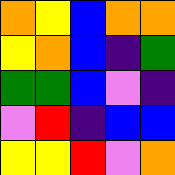[["orange", "yellow", "blue", "orange", "orange"], ["yellow", "orange", "blue", "indigo", "green"], ["green", "green", "blue", "violet", "indigo"], ["violet", "red", "indigo", "blue", "blue"], ["yellow", "yellow", "red", "violet", "orange"]]